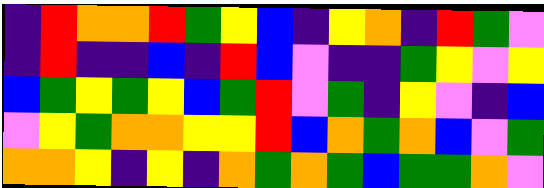[["indigo", "red", "orange", "orange", "red", "green", "yellow", "blue", "indigo", "yellow", "orange", "indigo", "red", "green", "violet"], ["indigo", "red", "indigo", "indigo", "blue", "indigo", "red", "blue", "violet", "indigo", "indigo", "green", "yellow", "violet", "yellow"], ["blue", "green", "yellow", "green", "yellow", "blue", "green", "red", "violet", "green", "indigo", "yellow", "violet", "indigo", "blue"], ["violet", "yellow", "green", "orange", "orange", "yellow", "yellow", "red", "blue", "orange", "green", "orange", "blue", "violet", "green"], ["orange", "orange", "yellow", "indigo", "yellow", "indigo", "orange", "green", "orange", "green", "blue", "green", "green", "orange", "violet"]]